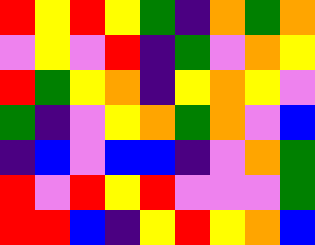[["red", "yellow", "red", "yellow", "green", "indigo", "orange", "green", "orange"], ["violet", "yellow", "violet", "red", "indigo", "green", "violet", "orange", "yellow"], ["red", "green", "yellow", "orange", "indigo", "yellow", "orange", "yellow", "violet"], ["green", "indigo", "violet", "yellow", "orange", "green", "orange", "violet", "blue"], ["indigo", "blue", "violet", "blue", "blue", "indigo", "violet", "orange", "green"], ["red", "violet", "red", "yellow", "red", "violet", "violet", "violet", "green"], ["red", "red", "blue", "indigo", "yellow", "red", "yellow", "orange", "blue"]]